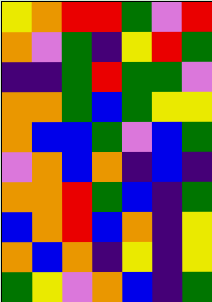[["yellow", "orange", "red", "red", "green", "violet", "red"], ["orange", "violet", "green", "indigo", "yellow", "red", "green"], ["indigo", "indigo", "green", "red", "green", "green", "violet"], ["orange", "orange", "green", "blue", "green", "yellow", "yellow"], ["orange", "blue", "blue", "green", "violet", "blue", "green"], ["violet", "orange", "blue", "orange", "indigo", "blue", "indigo"], ["orange", "orange", "red", "green", "blue", "indigo", "green"], ["blue", "orange", "red", "blue", "orange", "indigo", "yellow"], ["orange", "blue", "orange", "indigo", "yellow", "indigo", "yellow"], ["green", "yellow", "violet", "orange", "blue", "indigo", "green"]]